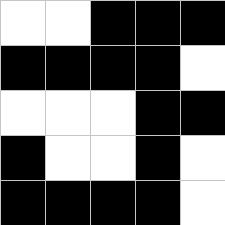[["white", "white", "black", "black", "black"], ["black", "black", "black", "black", "white"], ["white", "white", "white", "black", "black"], ["black", "white", "white", "black", "white"], ["black", "black", "black", "black", "white"]]